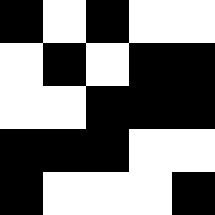[["black", "white", "black", "white", "white"], ["white", "black", "white", "black", "black"], ["white", "white", "black", "black", "black"], ["black", "black", "black", "white", "white"], ["black", "white", "white", "white", "black"]]